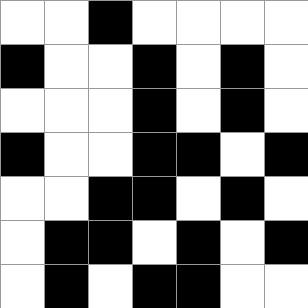[["white", "white", "black", "white", "white", "white", "white"], ["black", "white", "white", "black", "white", "black", "white"], ["white", "white", "white", "black", "white", "black", "white"], ["black", "white", "white", "black", "black", "white", "black"], ["white", "white", "black", "black", "white", "black", "white"], ["white", "black", "black", "white", "black", "white", "black"], ["white", "black", "white", "black", "black", "white", "white"]]